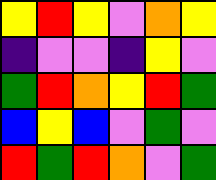[["yellow", "red", "yellow", "violet", "orange", "yellow"], ["indigo", "violet", "violet", "indigo", "yellow", "violet"], ["green", "red", "orange", "yellow", "red", "green"], ["blue", "yellow", "blue", "violet", "green", "violet"], ["red", "green", "red", "orange", "violet", "green"]]